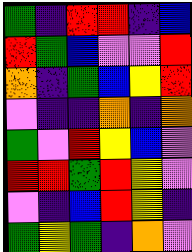[["green", "indigo", "red", "red", "indigo", "blue"], ["red", "green", "blue", "violet", "violet", "red"], ["orange", "indigo", "green", "blue", "yellow", "red"], ["violet", "indigo", "indigo", "orange", "indigo", "orange"], ["green", "violet", "red", "yellow", "blue", "violet"], ["red", "red", "green", "red", "yellow", "violet"], ["violet", "indigo", "blue", "red", "yellow", "indigo"], ["green", "yellow", "green", "indigo", "orange", "violet"]]